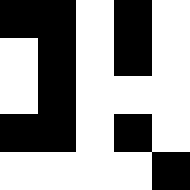[["black", "black", "white", "black", "white"], ["white", "black", "white", "black", "white"], ["white", "black", "white", "white", "white"], ["black", "black", "white", "black", "white"], ["white", "white", "white", "white", "black"]]